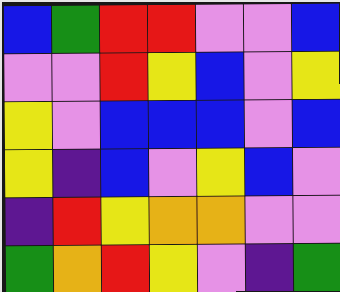[["blue", "green", "red", "red", "violet", "violet", "blue"], ["violet", "violet", "red", "yellow", "blue", "violet", "yellow"], ["yellow", "violet", "blue", "blue", "blue", "violet", "blue"], ["yellow", "indigo", "blue", "violet", "yellow", "blue", "violet"], ["indigo", "red", "yellow", "orange", "orange", "violet", "violet"], ["green", "orange", "red", "yellow", "violet", "indigo", "green"]]